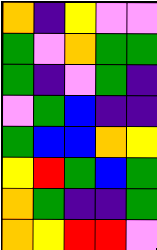[["orange", "indigo", "yellow", "violet", "violet"], ["green", "violet", "orange", "green", "green"], ["green", "indigo", "violet", "green", "indigo"], ["violet", "green", "blue", "indigo", "indigo"], ["green", "blue", "blue", "orange", "yellow"], ["yellow", "red", "green", "blue", "green"], ["orange", "green", "indigo", "indigo", "green"], ["orange", "yellow", "red", "red", "violet"]]